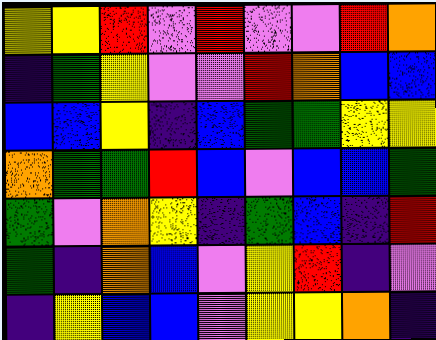[["yellow", "yellow", "red", "violet", "red", "violet", "violet", "red", "orange"], ["indigo", "green", "yellow", "violet", "violet", "red", "orange", "blue", "blue"], ["blue", "blue", "yellow", "indigo", "blue", "green", "green", "yellow", "yellow"], ["orange", "green", "green", "red", "blue", "violet", "blue", "blue", "green"], ["green", "violet", "orange", "yellow", "indigo", "green", "blue", "indigo", "red"], ["green", "indigo", "orange", "blue", "violet", "yellow", "red", "indigo", "violet"], ["indigo", "yellow", "blue", "blue", "violet", "yellow", "yellow", "orange", "indigo"]]